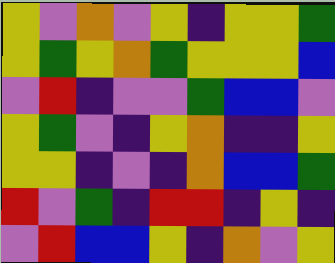[["yellow", "violet", "orange", "violet", "yellow", "indigo", "yellow", "yellow", "green"], ["yellow", "green", "yellow", "orange", "green", "yellow", "yellow", "yellow", "blue"], ["violet", "red", "indigo", "violet", "violet", "green", "blue", "blue", "violet"], ["yellow", "green", "violet", "indigo", "yellow", "orange", "indigo", "indigo", "yellow"], ["yellow", "yellow", "indigo", "violet", "indigo", "orange", "blue", "blue", "green"], ["red", "violet", "green", "indigo", "red", "red", "indigo", "yellow", "indigo"], ["violet", "red", "blue", "blue", "yellow", "indigo", "orange", "violet", "yellow"]]